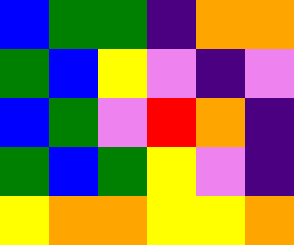[["blue", "green", "green", "indigo", "orange", "orange"], ["green", "blue", "yellow", "violet", "indigo", "violet"], ["blue", "green", "violet", "red", "orange", "indigo"], ["green", "blue", "green", "yellow", "violet", "indigo"], ["yellow", "orange", "orange", "yellow", "yellow", "orange"]]